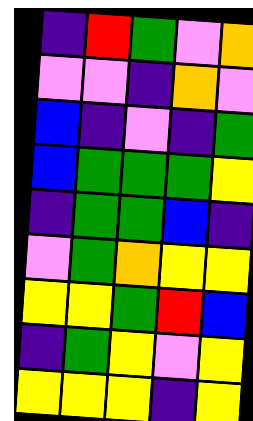[["indigo", "red", "green", "violet", "orange"], ["violet", "violet", "indigo", "orange", "violet"], ["blue", "indigo", "violet", "indigo", "green"], ["blue", "green", "green", "green", "yellow"], ["indigo", "green", "green", "blue", "indigo"], ["violet", "green", "orange", "yellow", "yellow"], ["yellow", "yellow", "green", "red", "blue"], ["indigo", "green", "yellow", "violet", "yellow"], ["yellow", "yellow", "yellow", "indigo", "yellow"]]